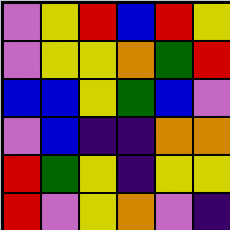[["violet", "yellow", "red", "blue", "red", "yellow"], ["violet", "yellow", "yellow", "orange", "green", "red"], ["blue", "blue", "yellow", "green", "blue", "violet"], ["violet", "blue", "indigo", "indigo", "orange", "orange"], ["red", "green", "yellow", "indigo", "yellow", "yellow"], ["red", "violet", "yellow", "orange", "violet", "indigo"]]